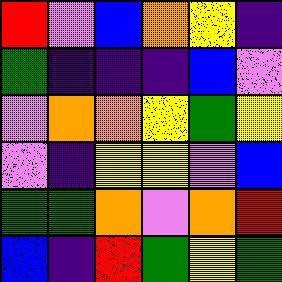[["red", "violet", "blue", "orange", "yellow", "indigo"], ["green", "indigo", "indigo", "indigo", "blue", "violet"], ["violet", "orange", "orange", "yellow", "green", "yellow"], ["violet", "indigo", "yellow", "yellow", "violet", "blue"], ["green", "green", "orange", "violet", "orange", "red"], ["blue", "indigo", "red", "green", "yellow", "green"]]